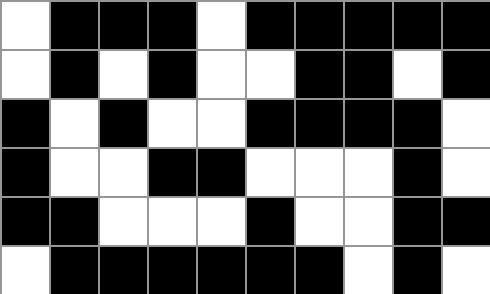[["white", "black", "black", "black", "white", "black", "black", "black", "black", "black"], ["white", "black", "white", "black", "white", "white", "black", "black", "white", "black"], ["black", "white", "black", "white", "white", "black", "black", "black", "black", "white"], ["black", "white", "white", "black", "black", "white", "white", "white", "black", "white"], ["black", "black", "white", "white", "white", "black", "white", "white", "black", "black"], ["white", "black", "black", "black", "black", "black", "black", "white", "black", "white"]]